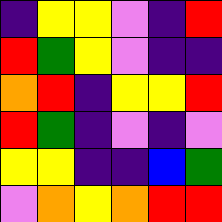[["indigo", "yellow", "yellow", "violet", "indigo", "red"], ["red", "green", "yellow", "violet", "indigo", "indigo"], ["orange", "red", "indigo", "yellow", "yellow", "red"], ["red", "green", "indigo", "violet", "indigo", "violet"], ["yellow", "yellow", "indigo", "indigo", "blue", "green"], ["violet", "orange", "yellow", "orange", "red", "red"]]